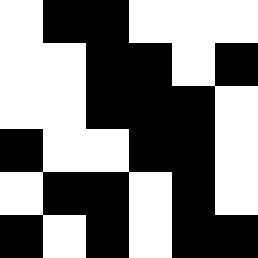[["white", "black", "black", "white", "white", "white"], ["white", "white", "black", "black", "white", "black"], ["white", "white", "black", "black", "black", "white"], ["black", "white", "white", "black", "black", "white"], ["white", "black", "black", "white", "black", "white"], ["black", "white", "black", "white", "black", "black"]]